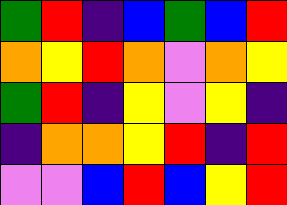[["green", "red", "indigo", "blue", "green", "blue", "red"], ["orange", "yellow", "red", "orange", "violet", "orange", "yellow"], ["green", "red", "indigo", "yellow", "violet", "yellow", "indigo"], ["indigo", "orange", "orange", "yellow", "red", "indigo", "red"], ["violet", "violet", "blue", "red", "blue", "yellow", "red"]]